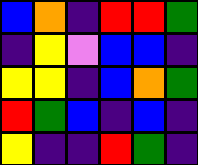[["blue", "orange", "indigo", "red", "red", "green"], ["indigo", "yellow", "violet", "blue", "blue", "indigo"], ["yellow", "yellow", "indigo", "blue", "orange", "green"], ["red", "green", "blue", "indigo", "blue", "indigo"], ["yellow", "indigo", "indigo", "red", "green", "indigo"]]